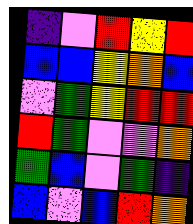[["indigo", "violet", "red", "yellow", "red"], ["blue", "blue", "yellow", "orange", "blue"], ["violet", "green", "yellow", "red", "red"], ["red", "green", "violet", "violet", "orange"], ["green", "blue", "violet", "green", "indigo"], ["blue", "violet", "blue", "red", "orange"]]